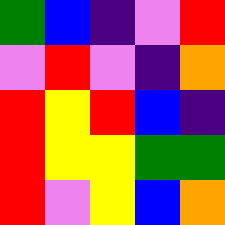[["green", "blue", "indigo", "violet", "red"], ["violet", "red", "violet", "indigo", "orange"], ["red", "yellow", "red", "blue", "indigo"], ["red", "yellow", "yellow", "green", "green"], ["red", "violet", "yellow", "blue", "orange"]]